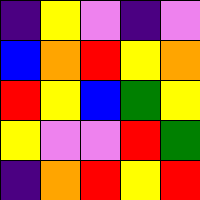[["indigo", "yellow", "violet", "indigo", "violet"], ["blue", "orange", "red", "yellow", "orange"], ["red", "yellow", "blue", "green", "yellow"], ["yellow", "violet", "violet", "red", "green"], ["indigo", "orange", "red", "yellow", "red"]]